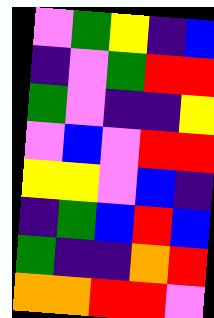[["violet", "green", "yellow", "indigo", "blue"], ["indigo", "violet", "green", "red", "red"], ["green", "violet", "indigo", "indigo", "yellow"], ["violet", "blue", "violet", "red", "red"], ["yellow", "yellow", "violet", "blue", "indigo"], ["indigo", "green", "blue", "red", "blue"], ["green", "indigo", "indigo", "orange", "red"], ["orange", "orange", "red", "red", "violet"]]